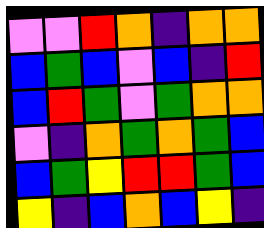[["violet", "violet", "red", "orange", "indigo", "orange", "orange"], ["blue", "green", "blue", "violet", "blue", "indigo", "red"], ["blue", "red", "green", "violet", "green", "orange", "orange"], ["violet", "indigo", "orange", "green", "orange", "green", "blue"], ["blue", "green", "yellow", "red", "red", "green", "blue"], ["yellow", "indigo", "blue", "orange", "blue", "yellow", "indigo"]]